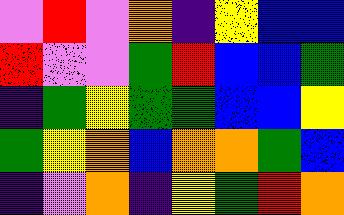[["violet", "red", "violet", "orange", "indigo", "yellow", "blue", "blue"], ["red", "violet", "violet", "green", "red", "blue", "blue", "green"], ["indigo", "green", "yellow", "green", "green", "blue", "blue", "yellow"], ["green", "yellow", "orange", "blue", "orange", "orange", "green", "blue"], ["indigo", "violet", "orange", "indigo", "yellow", "green", "red", "orange"]]